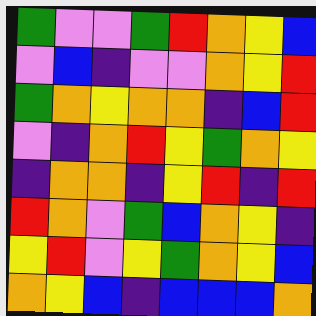[["green", "violet", "violet", "green", "red", "orange", "yellow", "blue"], ["violet", "blue", "indigo", "violet", "violet", "orange", "yellow", "red"], ["green", "orange", "yellow", "orange", "orange", "indigo", "blue", "red"], ["violet", "indigo", "orange", "red", "yellow", "green", "orange", "yellow"], ["indigo", "orange", "orange", "indigo", "yellow", "red", "indigo", "red"], ["red", "orange", "violet", "green", "blue", "orange", "yellow", "indigo"], ["yellow", "red", "violet", "yellow", "green", "orange", "yellow", "blue"], ["orange", "yellow", "blue", "indigo", "blue", "blue", "blue", "orange"]]